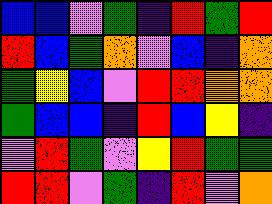[["blue", "blue", "violet", "green", "indigo", "red", "green", "red"], ["red", "blue", "green", "orange", "violet", "blue", "indigo", "orange"], ["green", "yellow", "blue", "violet", "red", "red", "orange", "orange"], ["green", "blue", "blue", "indigo", "red", "blue", "yellow", "indigo"], ["violet", "red", "green", "violet", "yellow", "red", "green", "green"], ["red", "red", "violet", "green", "indigo", "red", "violet", "orange"]]